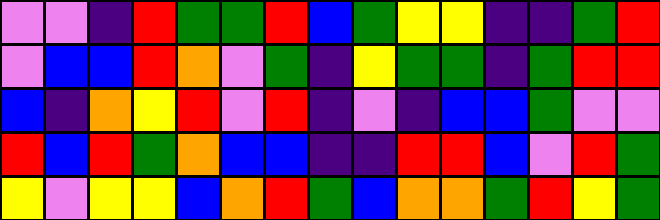[["violet", "violet", "indigo", "red", "green", "green", "red", "blue", "green", "yellow", "yellow", "indigo", "indigo", "green", "red"], ["violet", "blue", "blue", "red", "orange", "violet", "green", "indigo", "yellow", "green", "green", "indigo", "green", "red", "red"], ["blue", "indigo", "orange", "yellow", "red", "violet", "red", "indigo", "violet", "indigo", "blue", "blue", "green", "violet", "violet"], ["red", "blue", "red", "green", "orange", "blue", "blue", "indigo", "indigo", "red", "red", "blue", "violet", "red", "green"], ["yellow", "violet", "yellow", "yellow", "blue", "orange", "red", "green", "blue", "orange", "orange", "green", "red", "yellow", "green"]]